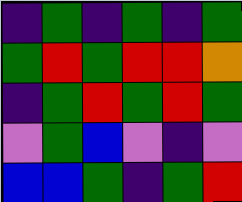[["indigo", "green", "indigo", "green", "indigo", "green"], ["green", "red", "green", "red", "red", "orange"], ["indigo", "green", "red", "green", "red", "green"], ["violet", "green", "blue", "violet", "indigo", "violet"], ["blue", "blue", "green", "indigo", "green", "red"]]